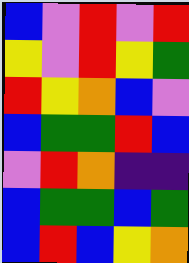[["blue", "violet", "red", "violet", "red"], ["yellow", "violet", "red", "yellow", "green"], ["red", "yellow", "orange", "blue", "violet"], ["blue", "green", "green", "red", "blue"], ["violet", "red", "orange", "indigo", "indigo"], ["blue", "green", "green", "blue", "green"], ["blue", "red", "blue", "yellow", "orange"]]